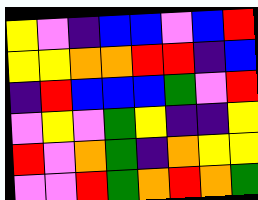[["yellow", "violet", "indigo", "blue", "blue", "violet", "blue", "red"], ["yellow", "yellow", "orange", "orange", "red", "red", "indigo", "blue"], ["indigo", "red", "blue", "blue", "blue", "green", "violet", "red"], ["violet", "yellow", "violet", "green", "yellow", "indigo", "indigo", "yellow"], ["red", "violet", "orange", "green", "indigo", "orange", "yellow", "yellow"], ["violet", "violet", "red", "green", "orange", "red", "orange", "green"]]